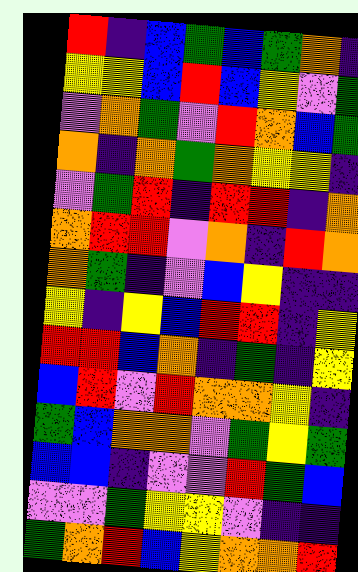[["red", "indigo", "blue", "green", "blue", "green", "orange", "indigo"], ["yellow", "yellow", "blue", "red", "blue", "yellow", "violet", "green"], ["violet", "orange", "green", "violet", "red", "orange", "blue", "green"], ["orange", "indigo", "orange", "green", "orange", "yellow", "yellow", "indigo"], ["violet", "green", "red", "indigo", "red", "red", "indigo", "orange"], ["orange", "red", "red", "violet", "orange", "indigo", "red", "orange"], ["orange", "green", "indigo", "violet", "blue", "yellow", "indigo", "indigo"], ["yellow", "indigo", "yellow", "blue", "red", "red", "indigo", "yellow"], ["red", "red", "blue", "orange", "indigo", "green", "indigo", "yellow"], ["blue", "red", "violet", "red", "orange", "orange", "yellow", "indigo"], ["green", "blue", "orange", "orange", "violet", "green", "yellow", "green"], ["blue", "blue", "indigo", "violet", "violet", "red", "green", "blue"], ["violet", "violet", "green", "yellow", "yellow", "violet", "indigo", "indigo"], ["green", "orange", "red", "blue", "yellow", "orange", "orange", "red"]]